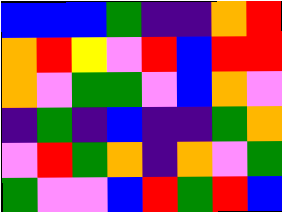[["blue", "blue", "blue", "green", "indigo", "indigo", "orange", "red"], ["orange", "red", "yellow", "violet", "red", "blue", "red", "red"], ["orange", "violet", "green", "green", "violet", "blue", "orange", "violet"], ["indigo", "green", "indigo", "blue", "indigo", "indigo", "green", "orange"], ["violet", "red", "green", "orange", "indigo", "orange", "violet", "green"], ["green", "violet", "violet", "blue", "red", "green", "red", "blue"]]